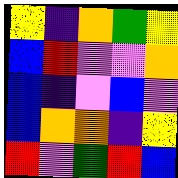[["yellow", "indigo", "orange", "green", "yellow"], ["blue", "red", "violet", "violet", "orange"], ["blue", "indigo", "violet", "blue", "violet"], ["blue", "orange", "orange", "indigo", "yellow"], ["red", "violet", "green", "red", "blue"]]